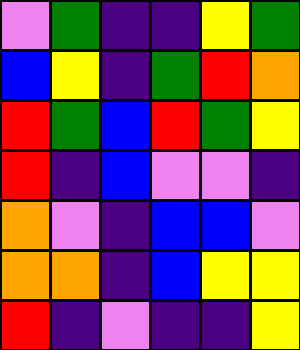[["violet", "green", "indigo", "indigo", "yellow", "green"], ["blue", "yellow", "indigo", "green", "red", "orange"], ["red", "green", "blue", "red", "green", "yellow"], ["red", "indigo", "blue", "violet", "violet", "indigo"], ["orange", "violet", "indigo", "blue", "blue", "violet"], ["orange", "orange", "indigo", "blue", "yellow", "yellow"], ["red", "indigo", "violet", "indigo", "indigo", "yellow"]]